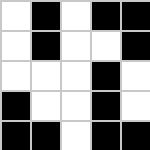[["white", "black", "white", "black", "black"], ["white", "black", "white", "white", "black"], ["white", "white", "white", "black", "white"], ["black", "white", "white", "black", "white"], ["black", "black", "white", "black", "black"]]